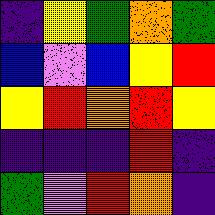[["indigo", "yellow", "green", "orange", "green"], ["blue", "violet", "blue", "yellow", "red"], ["yellow", "red", "orange", "red", "yellow"], ["indigo", "indigo", "indigo", "red", "indigo"], ["green", "violet", "red", "orange", "indigo"]]